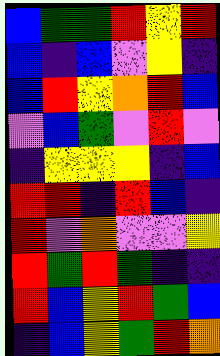[["blue", "green", "green", "red", "yellow", "red"], ["blue", "indigo", "blue", "violet", "yellow", "indigo"], ["blue", "red", "yellow", "orange", "red", "blue"], ["violet", "blue", "green", "violet", "red", "violet"], ["indigo", "yellow", "yellow", "yellow", "indigo", "blue"], ["red", "red", "indigo", "red", "blue", "indigo"], ["red", "violet", "orange", "violet", "violet", "yellow"], ["red", "green", "red", "green", "indigo", "indigo"], ["red", "blue", "yellow", "red", "green", "blue"], ["indigo", "blue", "yellow", "green", "red", "orange"]]